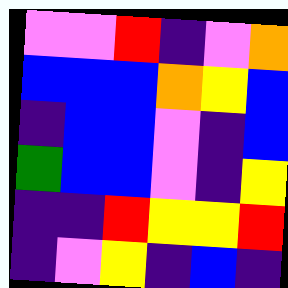[["violet", "violet", "red", "indigo", "violet", "orange"], ["blue", "blue", "blue", "orange", "yellow", "blue"], ["indigo", "blue", "blue", "violet", "indigo", "blue"], ["green", "blue", "blue", "violet", "indigo", "yellow"], ["indigo", "indigo", "red", "yellow", "yellow", "red"], ["indigo", "violet", "yellow", "indigo", "blue", "indigo"]]